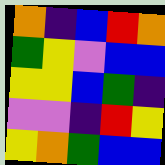[["orange", "indigo", "blue", "red", "orange"], ["green", "yellow", "violet", "blue", "blue"], ["yellow", "yellow", "blue", "green", "indigo"], ["violet", "violet", "indigo", "red", "yellow"], ["yellow", "orange", "green", "blue", "blue"]]